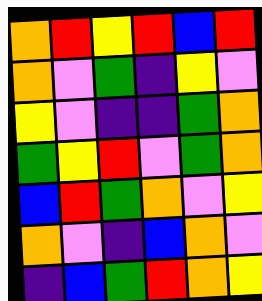[["orange", "red", "yellow", "red", "blue", "red"], ["orange", "violet", "green", "indigo", "yellow", "violet"], ["yellow", "violet", "indigo", "indigo", "green", "orange"], ["green", "yellow", "red", "violet", "green", "orange"], ["blue", "red", "green", "orange", "violet", "yellow"], ["orange", "violet", "indigo", "blue", "orange", "violet"], ["indigo", "blue", "green", "red", "orange", "yellow"]]